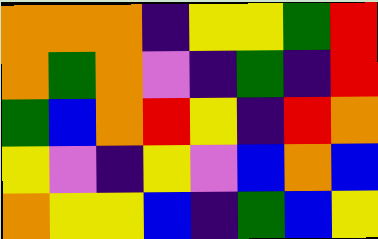[["orange", "orange", "orange", "indigo", "yellow", "yellow", "green", "red"], ["orange", "green", "orange", "violet", "indigo", "green", "indigo", "red"], ["green", "blue", "orange", "red", "yellow", "indigo", "red", "orange"], ["yellow", "violet", "indigo", "yellow", "violet", "blue", "orange", "blue"], ["orange", "yellow", "yellow", "blue", "indigo", "green", "blue", "yellow"]]